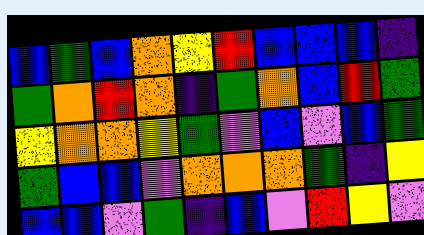[["blue", "green", "blue", "orange", "yellow", "red", "blue", "blue", "blue", "indigo"], ["green", "orange", "red", "orange", "indigo", "green", "orange", "blue", "red", "green"], ["yellow", "orange", "orange", "yellow", "green", "violet", "blue", "violet", "blue", "green"], ["green", "blue", "blue", "violet", "orange", "orange", "orange", "green", "indigo", "yellow"], ["blue", "blue", "violet", "green", "indigo", "blue", "violet", "red", "yellow", "violet"]]